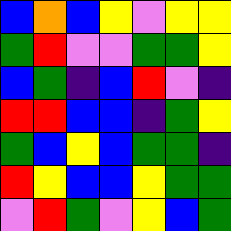[["blue", "orange", "blue", "yellow", "violet", "yellow", "yellow"], ["green", "red", "violet", "violet", "green", "green", "yellow"], ["blue", "green", "indigo", "blue", "red", "violet", "indigo"], ["red", "red", "blue", "blue", "indigo", "green", "yellow"], ["green", "blue", "yellow", "blue", "green", "green", "indigo"], ["red", "yellow", "blue", "blue", "yellow", "green", "green"], ["violet", "red", "green", "violet", "yellow", "blue", "green"]]